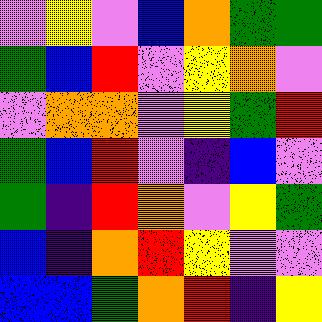[["violet", "yellow", "violet", "blue", "orange", "green", "green"], ["green", "blue", "red", "violet", "yellow", "orange", "violet"], ["violet", "orange", "orange", "violet", "yellow", "green", "red"], ["green", "blue", "red", "violet", "indigo", "blue", "violet"], ["green", "indigo", "red", "orange", "violet", "yellow", "green"], ["blue", "indigo", "orange", "red", "yellow", "violet", "violet"], ["blue", "blue", "green", "orange", "red", "indigo", "yellow"]]